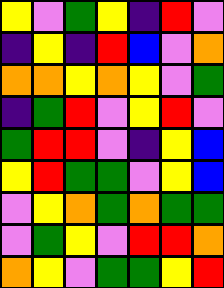[["yellow", "violet", "green", "yellow", "indigo", "red", "violet"], ["indigo", "yellow", "indigo", "red", "blue", "violet", "orange"], ["orange", "orange", "yellow", "orange", "yellow", "violet", "green"], ["indigo", "green", "red", "violet", "yellow", "red", "violet"], ["green", "red", "red", "violet", "indigo", "yellow", "blue"], ["yellow", "red", "green", "green", "violet", "yellow", "blue"], ["violet", "yellow", "orange", "green", "orange", "green", "green"], ["violet", "green", "yellow", "violet", "red", "red", "orange"], ["orange", "yellow", "violet", "green", "green", "yellow", "red"]]